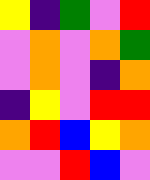[["yellow", "indigo", "green", "violet", "red"], ["violet", "orange", "violet", "orange", "green"], ["violet", "orange", "violet", "indigo", "orange"], ["indigo", "yellow", "violet", "red", "red"], ["orange", "red", "blue", "yellow", "orange"], ["violet", "violet", "red", "blue", "violet"]]